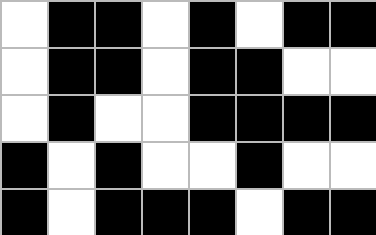[["white", "black", "black", "white", "black", "white", "black", "black"], ["white", "black", "black", "white", "black", "black", "white", "white"], ["white", "black", "white", "white", "black", "black", "black", "black"], ["black", "white", "black", "white", "white", "black", "white", "white"], ["black", "white", "black", "black", "black", "white", "black", "black"]]